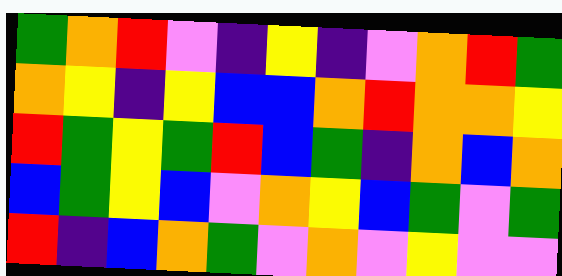[["green", "orange", "red", "violet", "indigo", "yellow", "indigo", "violet", "orange", "red", "green"], ["orange", "yellow", "indigo", "yellow", "blue", "blue", "orange", "red", "orange", "orange", "yellow"], ["red", "green", "yellow", "green", "red", "blue", "green", "indigo", "orange", "blue", "orange"], ["blue", "green", "yellow", "blue", "violet", "orange", "yellow", "blue", "green", "violet", "green"], ["red", "indigo", "blue", "orange", "green", "violet", "orange", "violet", "yellow", "violet", "violet"]]